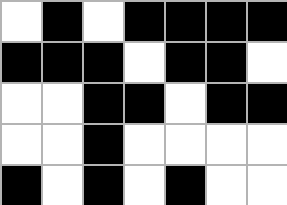[["white", "black", "white", "black", "black", "black", "black"], ["black", "black", "black", "white", "black", "black", "white"], ["white", "white", "black", "black", "white", "black", "black"], ["white", "white", "black", "white", "white", "white", "white"], ["black", "white", "black", "white", "black", "white", "white"]]